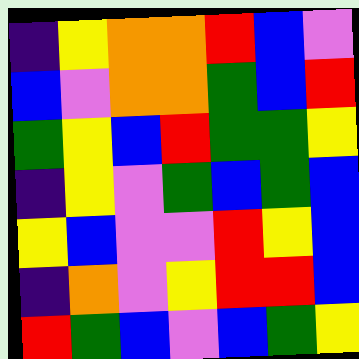[["indigo", "yellow", "orange", "orange", "red", "blue", "violet"], ["blue", "violet", "orange", "orange", "green", "blue", "red"], ["green", "yellow", "blue", "red", "green", "green", "yellow"], ["indigo", "yellow", "violet", "green", "blue", "green", "blue"], ["yellow", "blue", "violet", "violet", "red", "yellow", "blue"], ["indigo", "orange", "violet", "yellow", "red", "red", "blue"], ["red", "green", "blue", "violet", "blue", "green", "yellow"]]